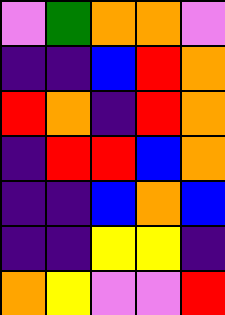[["violet", "green", "orange", "orange", "violet"], ["indigo", "indigo", "blue", "red", "orange"], ["red", "orange", "indigo", "red", "orange"], ["indigo", "red", "red", "blue", "orange"], ["indigo", "indigo", "blue", "orange", "blue"], ["indigo", "indigo", "yellow", "yellow", "indigo"], ["orange", "yellow", "violet", "violet", "red"]]